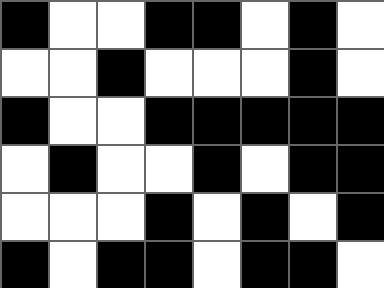[["black", "white", "white", "black", "black", "white", "black", "white"], ["white", "white", "black", "white", "white", "white", "black", "white"], ["black", "white", "white", "black", "black", "black", "black", "black"], ["white", "black", "white", "white", "black", "white", "black", "black"], ["white", "white", "white", "black", "white", "black", "white", "black"], ["black", "white", "black", "black", "white", "black", "black", "white"]]